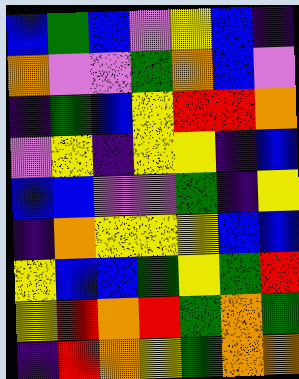[["blue", "green", "blue", "violet", "yellow", "blue", "indigo"], ["orange", "violet", "violet", "green", "orange", "blue", "violet"], ["indigo", "green", "blue", "yellow", "red", "red", "orange"], ["violet", "yellow", "indigo", "yellow", "yellow", "indigo", "blue"], ["blue", "blue", "violet", "violet", "green", "indigo", "yellow"], ["indigo", "orange", "yellow", "yellow", "yellow", "blue", "blue"], ["yellow", "blue", "blue", "green", "yellow", "green", "red"], ["yellow", "red", "orange", "red", "green", "orange", "green"], ["indigo", "red", "orange", "yellow", "green", "orange", "orange"]]